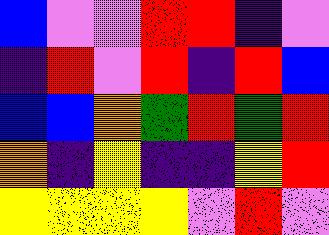[["blue", "violet", "violet", "red", "red", "indigo", "violet"], ["indigo", "red", "violet", "red", "indigo", "red", "blue"], ["blue", "blue", "orange", "green", "red", "green", "red"], ["orange", "indigo", "yellow", "indigo", "indigo", "yellow", "red"], ["yellow", "yellow", "yellow", "yellow", "violet", "red", "violet"]]